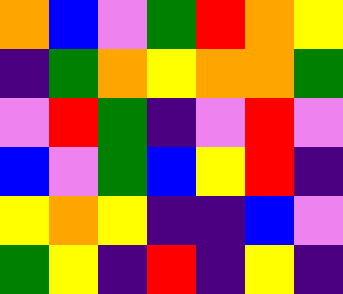[["orange", "blue", "violet", "green", "red", "orange", "yellow"], ["indigo", "green", "orange", "yellow", "orange", "orange", "green"], ["violet", "red", "green", "indigo", "violet", "red", "violet"], ["blue", "violet", "green", "blue", "yellow", "red", "indigo"], ["yellow", "orange", "yellow", "indigo", "indigo", "blue", "violet"], ["green", "yellow", "indigo", "red", "indigo", "yellow", "indigo"]]